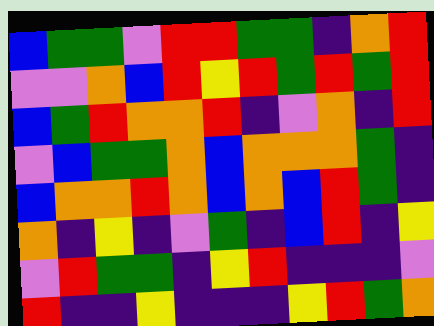[["blue", "green", "green", "violet", "red", "red", "green", "green", "indigo", "orange", "red"], ["violet", "violet", "orange", "blue", "red", "yellow", "red", "green", "red", "green", "red"], ["blue", "green", "red", "orange", "orange", "red", "indigo", "violet", "orange", "indigo", "red"], ["violet", "blue", "green", "green", "orange", "blue", "orange", "orange", "orange", "green", "indigo"], ["blue", "orange", "orange", "red", "orange", "blue", "orange", "blue", "red", "green", "indigo"], ["orange", "indigo", "yellow", "indigo", "violet", "green", "indigo", "blue", "red", "indigo", "yellow"], ["violet", "red", "green", "green", "indigo", "yellow", "red", "indigo", "indigo", "indigo", "violet"], ["red", "indigo", "indigo", "yellow", "indigo", "indigo", "indigo", "yellow", "red", "green", "orange"]]